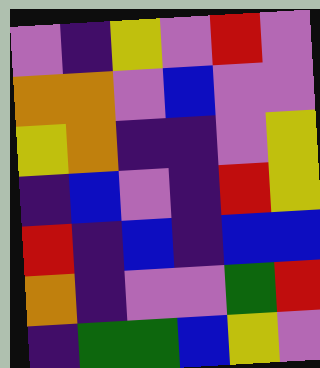[["violet", "indigo", "yellow", "violet", "red", "violet"], ["orange", "orange", "violet", "blue", "violet", "violet"], ["yellow", "orange", "indigo", "indigo", "violet", "yellow"], ["indigo", "blue", "violet", "indigo", "red", "yellow"], ["red", "indigo", "blue", "indigo", "blue", "blue"], ["orange", "indigo", "violet", "violet", "green", "red"], ["indigo", "green", "green", "blue", "yellow", "violet"]]